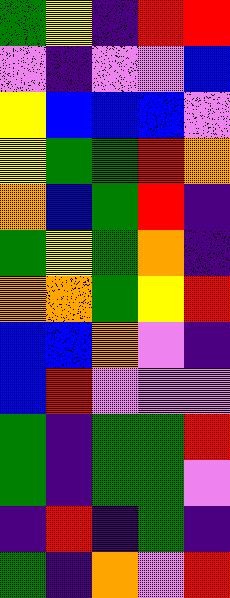[["green", "yellow", "indigo", "red", "red"], ["violet", "indigo", "violet", "violet", "blue"], ["yellow", "blue", "blue", "blue", "violet"], ["yellow", "green", "green", "red", "orange"], ["orange", "blue", "green", "red", "indigo"], ["green", "yellow", "green", "orange", "indigo"], ["orange", "orange", "green", "yellow", "red"], ["blue", "blue", "orange", "violet", "indigo"], ["blue", "red", "violet", "violet", "violet"], ["green", "indigo", "green", "green", "red"], ["green", "indigo", "green", "green", "violet"], ["indigo", "red", "indigo", "green", "indigo"], ["green", "indigo", "orange", "violet", "red"]]